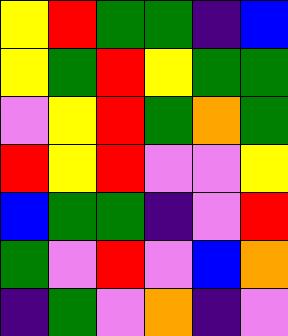[["yellow", "red", "green", "green", "indigo", "blue"], ["yellow", "green", "red", "yellow", "green", "green"], ["violet", "yellow", "red", "green", "orange", "green"], ["red", "yellow", "red", "violet", "violet", "yellow"], ["blue", "green", "green", "indigo", "violet", "red"], ["green", "violet", "red", "violet", "blue", "orange"], ["indigo", "green", "violet", "orange", "indigo", "violet"]]